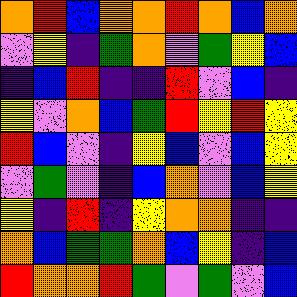[["orange", "red", "blue", "orange", "orange", "red", "orange", "blue", "orange"], ["violet", "yellow", "indigo", "green", "orange", "violet", "green", "yellow", "blue"], ["indigo", "blue", "red", "indigo", "indigo", "red", "violet", "blue", "indigo"], ["yellow", "violet", "orange", "blue", "green", "red", "yellow", "red", "yellow"], ["red", "blue", "violet", "indigo", "yellow", "blue", "violet", "blue", "yellow"], ["violet", "green", "violet", "indigo", "blue", "orange", "violet", "blue", "yellow"], ["yellow", "indigo", "red", "indigo", "yellow", "orange", "orange", "indigo", "indigo"], ["orange", "blue", "green", "green", "orange", "blue", "yellow", "indigo", "blue"], ["red", "orange", "orange", "red", "green", "violet", "green", "violet", "blue"]]